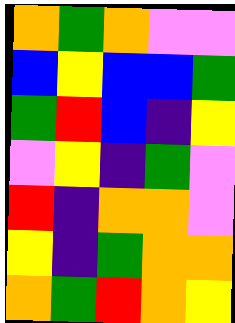[["orange", "green", "orange", "violet", "violet"], ["blue", "yellow", "blue", "blue", "green"], ["green", "red", "blue", "indigo", "yellow"], ["violet", "yellow", "indigo", "green", "violet"], ["red", "indigo", "orange", "orange", "violet"], ["yellow", "indigo", "green", "orange", "orange"], ["orange", "green", "red", "orange", "yellow"]]